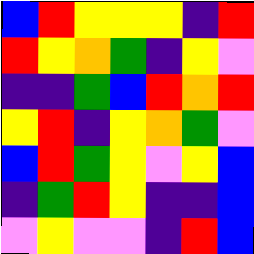[["blue", "red", "yellow", "yellow", "yellow", "indigo", "red"], ["red", "yellow", "orange", "green", "indigo", "yellow", "violet"], ["indigo", "indigo", "green", "blue", "red", "orange", "red"], ["yellow", "red", "indigo", "yellow", "orange", "green", "violet"], ["blue", "red", "green", "yellow", "violet", "yellow", "blue"], ["indigo", "green", "red", "yellow", "indigo", "indigo", "blue"], ["violet", "yellow", "violet", "violet", "indigo", "red", "blue"]]